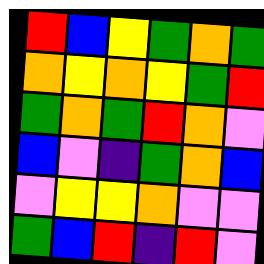[["red", "blue", "yellow", "green", "orange", "green"], ["orange", "yellow", "orange", "yellow", "green", "red"], ["green", "orange", "green", "red", "orange", "violet"], ["blue", "violet", "indigo", "green", "orange", "blue"], ["violet", "yellow", "yellow", "orange", "violet", "violet"], ["green", "blue", "red", "indigo", "red", "violet"]]